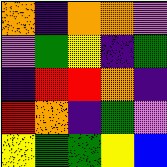[["orange", "indigo", "orange", "orange", "violet"], ["violet", "green", "yellow", "indigo", "green"], ["indigo", "red", "red", "orange", "indigo"], ["red", "orange", "indigo", "green", "violet"], ["yellow", "green", "green", "yellow", "blue"]]